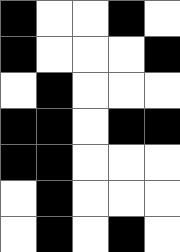[["black", "white", "white", "black", "white"], ["black", "white", "white", "white", "black"], ["white", "black", "white", "white", "white"], ["black", "black", "white", "black", "black"], ["black", "black", "white", "white", "white"], ["white", "black", "white", "white", "white"], ["white", "black", "white", "black", "white"]]